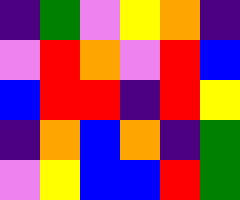[["indigo", "green", "violet", "yellow", "orange", "indigo"], ["violet", "red", "orange", "violet", "red", "blue"], ["blue", "red", "red", "indigo", "red", "yellow"], ["indigo", "orange", "blue", "orange", "indigo", "green"], ["violet", "yellow", "blue", "blue", "red", "green"]]